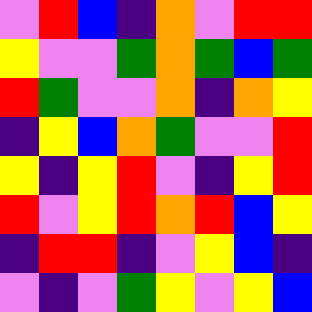[["violet", "red", "blue", "indigo", "orange", "violet", "red", "red"], ["yellow", "violet", "violet", "green", "orange", "green", "blue", "green"], ["red", "green", "violet", "violet", "orange", "indigo", "orange", "yellow"], ["indigo", "yellow", "blue", "orange", "green", "violet", "violet", "red"], ["yellow", "indigo", "yellow", "red", "violet", "indigo", "yellow", "red"], ["red", "violet", "yellow", "red", "orange", "red", "blue", "yellow"], ["indigo", "red", "red", "indigo", "violet", "yellow", "blue", "indigo"], ["violet", "indigo", "violet", "green", "yellow", "violet", "yellow", "blue"]]